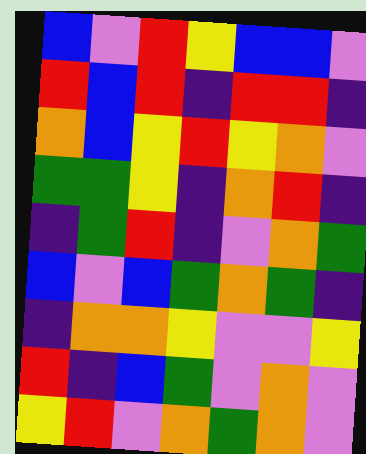[["blue", "violet", "red", "yellow", "blue", "blue", "violet"], ["red", "blue", "red", "indigo", "red", "red", "indigo"], ["orange", "blue", "yellow", "red", "yellow", "orange", "violet"], ["green", "green", "yellow", "indigo", "orange", "red", "indigo"], ["indigo", "green", "red", "indigo", "violet", "orange", "green"], ["blue", "violet", "blue", "green", "orange", "green", "indigo"], ["indigo", "orange", "orange", "yellow", "violet", "violet", "yellow"], ["red", "indigo", "blue", "green", "violet", "orange", "violet"], ["yellow", "red", "violet", "orange", "green", "orange", "violet"]]